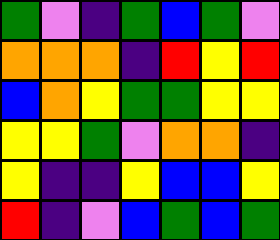[["green", "violet", "indigo", "green", "blue", "green", "violet"], ["orange", "orange", "orange", "indigo", "red", "yellow", "red"], ["blue", "orange", "yellow", "green", "green", "yellow", "yellow"], ["yellow", "yellow", "green", "violet", "orange", "orange", "indigo"], ["yellow", "indigo", "indigo", "yellow", "blue", "blue", "yellow"], ["red", "indigo", "violet", "blue", "green", "blue", "green"]]